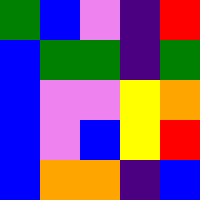[["green", "blue", "violet", "indigo", "red"], ["blue", "green", "green", "indigo", "green"], ["blue", "violet", "violet", "yellow", "orange"], ["blue", "violet", "blue", "yellow", "red"], ["blue", "orange", "orange", "indigo", "blue"]]